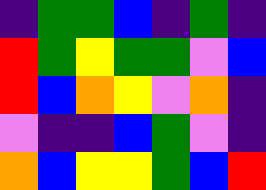[["indigo", "green", "green", "blue", "indigo", "green", "indigo"], ["red", "green", "yellow", "green", "green", "violet", "blue"], ["red", "blue", "orange", "yellow", "violet", "orange", "indigo"], ["violet", "indigo", "indigo", "blue", "green", "violet", "indigo"], ["orange", "blue", "yellow", "yellow", "green", "blue", "red"]]